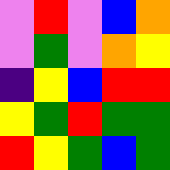[["violet", "red", "violet", "blue", "orange"], ["violet", "green", "violet", "orange", "yellow"], ["indigo", "yellow", "blue", "red", "red"], ["yellow", "green", "red", "green", "green"], ["red", "yellow", "green", "blue", "green"]]